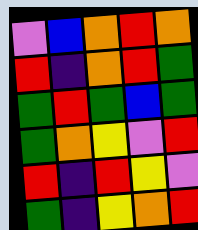[["violet", "blue", "orange", "red", "orange"], ["red", "indigo", "orange", "red", "green"], ["green", "red", "green", "blue", "green"], ["green", "orange", "yellow", "violet", "red"], ["red", "indigo", "red", "yellow", "violet"], ["green", "indigo", "yellow", "orange", "red"]]